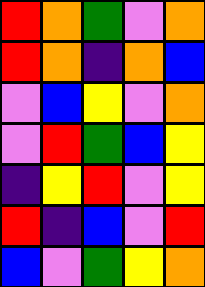[["red", "orange", "green", "violet", "orange"], ["red", "orange", "indigo", "orange", "blue"], ["violet", "blue", "yellow", "violet", "orange"], ["violet", "red", "green", "blue", "yellow"], ["indigo", "yellow", "red", "violet", "yellow"], ["red", "indigo", "blue", "violet", "red"], ["blue", "violet", "green", "yellow", "orange"]]